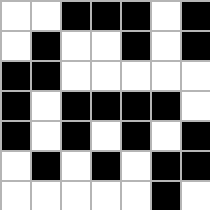[["white", "white", "black", "black", "black", "white", "black"], ["white", "black", "white", "white", "black", "white", "black"], ["black", "black", "white", "white", "white", "white", "white"], ["black", "white", "black", "black", "black", "black", "white"], ["black", "white", "black", "white", "black", "white", "black"], ["white", "black", "white", "black", "white", "black", "black"], ["white", "white", "white", "white", "white", "black", "white"]]